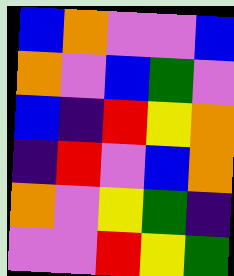[["blue", "orange", "violet", "violet", "blue"], ["orange", "violet", "blue", "green", "violet"], ["blue", "indigo", "red", "yellow", "orange"], ["indigo", "red", "violet", "blue", "orange"], ["orange", "violet", "yellow", "green", "indigo"], ["violet", "violet", "red", "yellow", "green"]]